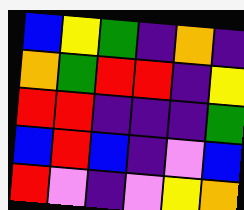[["blue", "yellow", "green", "indigo", "orange", "indigo"], ["orange", "green", "red", "red", "indigo", "yellow"], ["red", "red", "indigo", "indigo", "indigo", "green"], ["blue", "red", "blue", "indigo", "violet", "blue"], ["red", "violet", "indigo", "violet", "yellow", "orange"]]